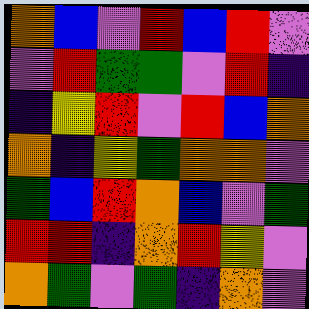[["orange", "blue", "violet", "red", "blue", "red", "violet"], ["violet", "red", "green", "green", "violet", "red", "indigo"], ["indigo", "yellow", "red", "violet", "red", "blue", "orange"], ["orange", "indigo", "yellow", "green", "orange", "orange", "violet"], ["green", "blue", "red", "orange", "blue", "violet", "green"], ["red", "red", "indigo", "orange", "red", "yellow", "violet"], ["orange", "green", "violet", "green", "indigo", "orange", "violet"]]